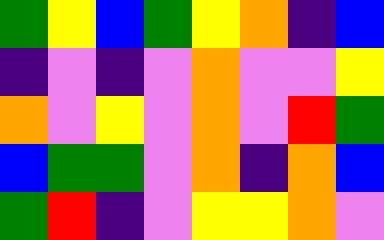[["green", "yellow", "blue", "green", "yellow", "orange", "indigo", "blue"], ["indigo", "violet", "indigo", "violet", "orange", "violet", "violet", "yellow"], ["orange", "violet", "yellow", "violet", "orange", "violet", "red", "green"], ["blue", "green", "green", "violet", "orange", "indigo", "orange", "blue"], ["green", "red", "indigo", "violet", "yellow", "yellow", "orange", "violet"]]